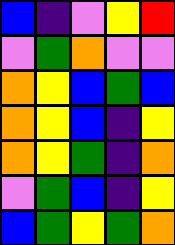[["blue", "indigo", "violet", "yellow", "red"], ["violet", "green", "orange", "violet", "violet"], ["orange", "yellow", "blue", "green", "blue"], ["orange", "yellow", "blue", "indigo", "yellow"], ["orange", "yellow", "green", "indigo", "orange"], ["violet", "green", "blue", "indigo", "yellow"], ["blue", "green", "yellow", "green", "orange"]]